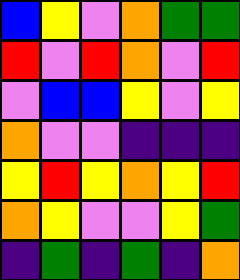[["blue", "yellow", "violet", "orange", "green", "green"], ["red", "violet", "red", "orange", "violet", "red"], ["violet", "blue", "blue", "yellow", "violet", "yellow"], ["orange", "violet", "violet", "indigo", "indigo", "indigo"], ["yellow", "red", "yellow", "orange", "yellow", "red"], ["orange", "yellow", "violet", "violet", "yellow", "green"], ["indigo", "green", "indigo", "green", "indigo", "orange"]]